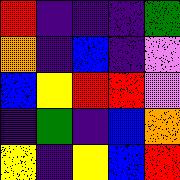[["red", "indigo", "indigo", "indigo", "green"], ["orange", "indigo", "blue", "indigo", "violet"], ["blue", "yellow", "red", "red", "violet"], ["indigo", "green", "indigo", "blue", "orange"], ["yellow", "indigo", "yellow", "blue", "red"]]